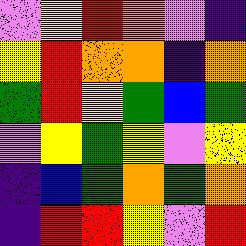[["violet", "yellow", "red", "orange", "violet", "indigo"], ["yellow", "red", "orange", "orange", "indigo", "orange"], ["green", "red", "yellow", "green", "blue", "green"], ["violet", "yellow", "green", "yellow", "violet", "yellow"], ["indigo", "blue", "green", "orange", "green", "orange"], ["indigo", "red", "red", "yellow", "violet", "red"]]